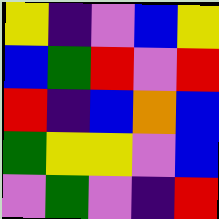[["yellow", "indigo", "violet", "blue", "yellow"], ["blue", "green", "red", "violet", "red"], ["red", "indigo", "blue", "orange", "blue"], ["green", "yellow", "yellow", "violet", "blue"], ["violet", "green", "violet", "indigo", "red"]]